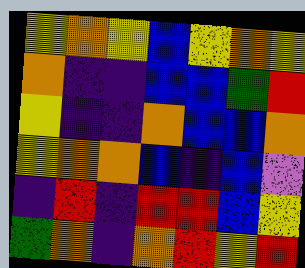[["yellow", "orange", "yellow", "blue", "yellow", "orange", "yellow"], ["orange", "indigo", "indigo", "blue", "blue", "green", "red"], ["yellow", "indigo", "indigo", "orange", "blue", "blue", "orange"], ["yellow", "orange", "orange", "blue", "indigo", "blue", "violet"], ["indigo", "red", "indigo", "red", "red", "blue", "yellow"], ["green", "orange", "indigo", "orange", "red", "yellow", "red"]]